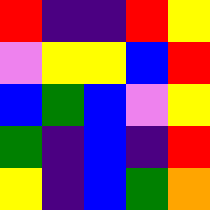[["red", "indigo", "indigo", "red", "yellow"], ["violet", "yellow", "yellow", "blue", "red"], ["blue", "green", "blue", "violet", "yellow"], ["green", "indigo", "blue", "indigo", "red"], ["yellow", "indigo", "blue", "green", "orange"]]